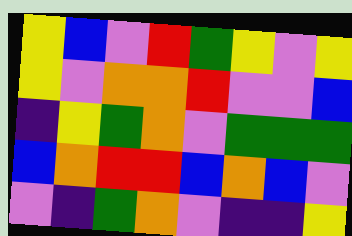[["yellow", "blue", "violet", "red", "green", "yellow", "violet", "yellow"], ["yellow", "violet", "orange", "orange", "red", "violet", "violet", "blue"], ["indigo", "yellow", "green", "orange", "violet", "green", "green", "green"], ["blue", "orange", "red", "red", "blue", "orange", "blue", "violet"], ["violet", "indigo", "green", "orange", "violet", "indigo", "indigo", "yellow"]]